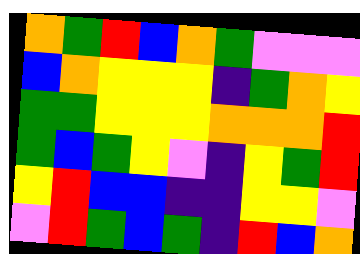[["orange", "green", "red", "blue", "orange", "green", "violet", "violet", "violet"], ["blue", "orange", "yellow", "yellow", "yellow", "indigo", "green", "orange", "yellow"], ["green", "green", "yellow", "yellow", "yellow", "orange", "orange", "orange", "red"], ["green", "blue", "green", "yellow", "violet", "indigo", "yellow", "green", "red"], ["yellow", "red", "blue", "blue", "indigo", "indigo", "yellow", "yellow", "violet"], ["violet", "red", "green", "blue", "green", "indigo", "red", "blue", "orange"]]